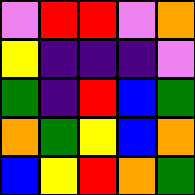[["violet", "red", "red", "violet", "orange"], ["yellow", "indigo", "indigo", "indigo", "violet"], ["green", "indigo", "red", "blue", "green"], ["orange", "green", "yellow", "blue", "orange"], ["blue", "yellow", "red", "orange", "green"]]